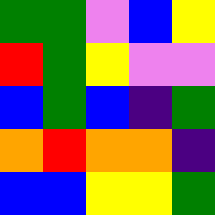[["green", "green", "violet", "blue", "yellow"], ["red", "green", "yellow", "violet", "violet"], ["blue", "green", "blue", "indigo", "green"], ["orange", "red", "orange", "orange", "indigo"], ["blue", "blue", "yellow", "yellow", "green"]]